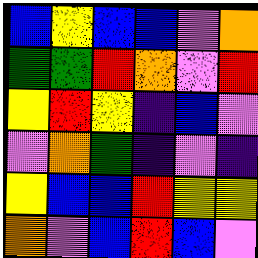[["blue", "yellow", "blue", "blue", "violet", "orange"], ["green", "green", "red", "orange", "violet", "red"], ["yellow", "red", "yellow", "indigo", "blue", "violet"], ["violet", "orange", "green", "indigo", "violet", "indigo"], ["yellow", "blue", "blue", "red", "yellow", "yellow"], ["orange", "violet", "blue", "red", "blue", "violet"]]